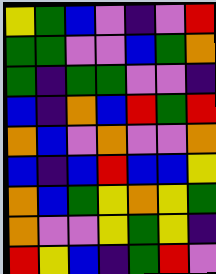[["yellow", "green", "blue", "violet", "indigo", "violet", "red"], ["green", "green", "violet", "violet", "blue", "green", "orange"], ["green", "indigo", "green", "green", "violet", "violet", "indigo"], ["blue", "indigo", "orange", "blue", "red", "green", "red"], ["orange", "blue", "violet", "orange", "violet", "violet", "orange"], ["blue", "indigo", "blue", "red", "blue", "blue", "yellow"], ["orange", "blue", "green", "yellow", "orange", "yellow", "green"], ["orange", "violet", "violet", "yellow", "green", "yellow", "indigo"], ["red", "yellow", "blue", "indigo", "green", "red", "violet"]]